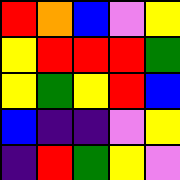[["red", "orange", "blue", "violet", "yellow"], ["yellow", "red", "red", "red", "green"], ["yellow", "green", "yellow", "red", "blue"], ["blue", "indigo", "indigo", "violet", "yellow"], ["indigo", "red", "green", "yellow", "violet"]]